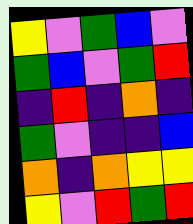[["yellow", "violet", "green", "blue", "violet"], ["green", "blue", "violet", "green", "red"], ["indigo", "red", "indigo", "orange", "indigo"], ["green", "violet", "indigo", "indigo", "blue"], ["orange", "indigo", "orange", "yellow", "yellow"], ["yellow", "violet", "red", "green", "red"]]